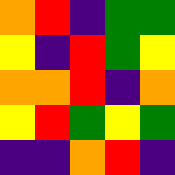[["orange", "red", "indigo", "green", "green"], ["yellow", "indigo", "red", "green", "yellow"], ["orange", "orange", "red", "indigo", "orange"], ["yellow", "red", "green", "yellow", "green"], ["indigo", "indigo", "orange", "red", "indigo"]]